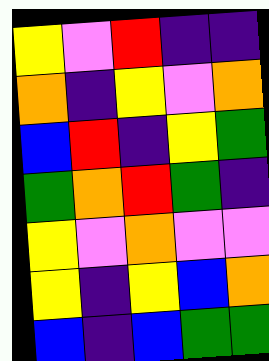[["yellow", "violet", "red", "indigo", "indigo"], ["orange", "indigo", "yellow", "violet", "orange"], ["blue", "red", "indigo", "yellow", "green"], ["green", "orange", "red", "green", "indigo"], ["yellow", "violet", "orange", "violet", "violet"], ["yellow", "indigo", "yellow", "blue", "orange"], ["blue", "indigo", "blue", "green", "green"]]